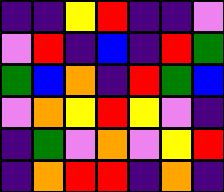[["indigo", "indigo", "yellow", "red", "indigo", "indigo", "violet"], ["violet", "red", "indigo", "blue", "indigo", "red", "green"], ["green", "blue", "orange", "indigo", "red", "green", "blue"], ["violet", "orange", "yellow", "red", "yellow", "violet", "indigo"], ["indigo", "green", "violet", "orange", "violet", "yellow", "red"], ["indigo", "orange", "red", "red", "indigo", "orange", "indigo"]]